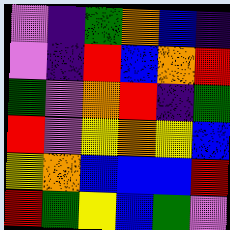[["violet", "indigo", "green", "orange", "blue", "indigo"], ["violet", "indigo", "red", "blue", "orange", "red"], ["green", "violet", "orange", "red", "indigo", "green"], ["red", "violet", "yellow", "orange", "yellow", "blue"], ["yellow", "orange", "blue", "blue", "blue", "red"], ["red", "green", "yellow", "blue", "green", "violet"]]